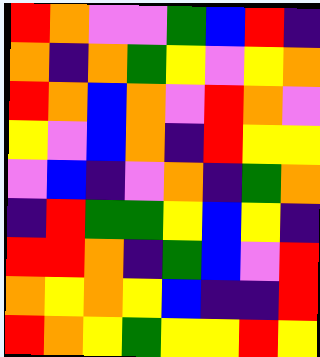[["red", "orange", "violet", "violet", "green", "blue", "red", "indigo"], ["orange", "indigo", "orange", "green", "yellow", "violet", "yellow", "orange"], ["red", "orange", "blue", "orange", "violet", "red", "orange", "violet"], ["yellow", "violet", "blue", "orange", "indigo", "red", "yellow", "yellow"], ["violet", "blue", "indigo", "violet", "orange", "indigo", "green", "orange"], ["indigo", "red", "green", "green", "yellow", "blue", "yellow", "indigo"], ["red", "red", "orange", "indigo", "green", "blue", "violet", "red"], ["orange", "yellow", "orange", "yellow", "blue", "indigo", "indigo", "red"], ["red", "orange", "yellow", "green", "yellow", "yellow", "red", "yellow"]]